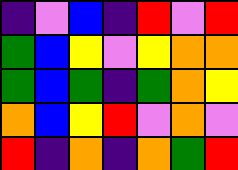[["indigo", "violet", "blue", "indigo", "red", "violet", "red"], ["green", "blue", "yellow", "violet", "yellow", "orange", "orange"], ["green", "blue", "green", "indigo", "green", "orange", "yellow"], ["orange", "blue", "yellow", "red", "violet", "orange", "violet"], ["red", "indigo", "orange", "indigo", "orange", "green", "red"]]